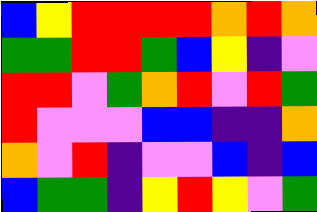[["blue", "yellow", "red", "red", "red", "red", "orange", "red", "orange"], ["green", "green", "red", "red", "green", "blue", "yellow", "indigo", "violet"], ["red", "red", "violet", "green", "orange", "red", "violet", "red", "green"], ["red", "violet", "violet", "violet", "blue", "blue", "indigo", "indigo", "orange"], ["orange", "violet", "red", "indigo", "violet", "violet", "blue", "indigo", "blue"], ["blue", "green", "green", "indigo", "yellow", "red", "yellow", "violet", "green"]]